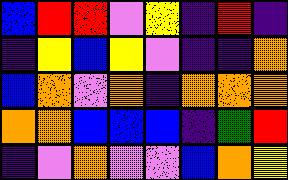[["blue", "red", "red", "violet", "yellow", "indigo", "red", "indigo"], ["indigo", "yellow", "blue", "yellow", "violet", "indigo", "indigo", "orange"], ["blue", "orange", "violet", "orange", "indigo", "orange", "orange", "orange"], ["orange", "orange", "blue", "blue", "blue", "indigo", "green", "red"], ["indigo", "violet", "orange", "violet", "violet", "blue", "orange", "yellow"]]